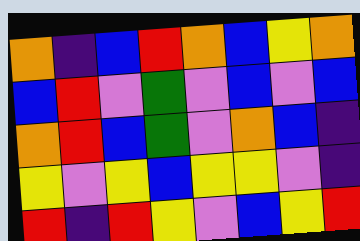[["orange", "indigo", "blue", "red", "orange", "blue", "yellow", "orange"], ["blue", "red", "violet", "green", "violet", "blue", "violet", "blue"], ["orange", "red", "blue", "green", "violet", "orange", "blue", "indigo"], ["yellow", "violet", "yellow", "blue", "yellow", "yellow", "violet", "indigo"], ["red", "indigo", "red", "yellow", "violet", "blue", "yellow", "red"]]